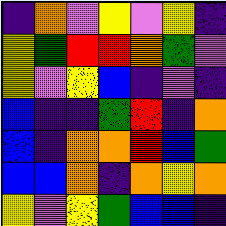[["indigo", "orange", "violet", "yellow", "violet", "yellow", "indigo"], ["yellow", "green", "red", "red", "orange", "green", "violet"], ["yellow", "violet", "yellow", "blue", "indigo", "violet", "indigo"], ["blue", "indigo", "indigo", "green", "red", "indigo", "orange"], ["blue", "indigo", "orange", "orange", "red", "blue", "green"], ["blue", "blue", "orange", "indigo", "orange", "yellow", "orange"], ["yellow", "violet", "yellow", "green", "blue", "blue", "indigo"]]